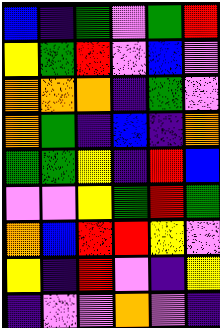[["blue", "indigo", "green", "violet", "green", "red"], ["yellow", "green", "red", "violet", "blue", "violet"], ["orange", "orange", "orange", "indigo", "green", "violet"], ["orange", "green", "indigo", "blue", "indigo", "orange"], ["green", "green", "yellow", "indigo", "red", "blue"], ["violet", "violet", "yellow", "green", "red", "green"], ["orange", "blue", "red", "red", "yellow", "violet"], ["yellow", "indigo", "red", "violet", "indigo", "yellow"], ["indigo", "violet", "violet", "orange", "violet", "indigo"]]